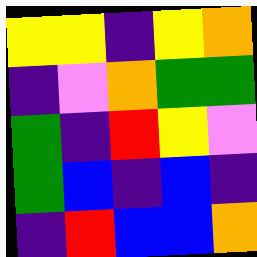[["yellow", "yellow", "indigo", "yellow", "orange"], ["indigo", "violet", "orange", "green", "green"], ["green", "indigo", "red", "yellow", "violet"], ["green", "blue", "indigo", "blue", "indigo"], ["indigo", "red", "blue", "blue", "orange"]]